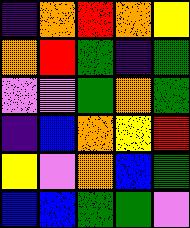[["indigo", "orange", "red", "orange", "yellow"], ["orange", "red", "green", "indigo", "green"], ["violet", "violet", "green", "orange", "green"], ["indigo", "blue", "orange", "yellow", "red"], ["yellow", "violet", "orange", "blue", "green"], ["blue", "blue", "green", "green", "violet"]]